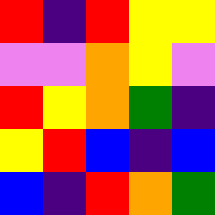[["red", "indigo", "red", "yellow", "yellow"], ["violet", "violet", "orange", "yellow", "violet"], ["red", "yellow", "orange", "green", "indigo"], ["yellow", "red", "blue", "indigo", "blue"], ["blue", "indigo", "red", "orange", "green"]]